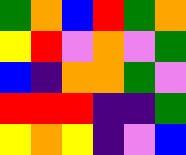[["green", "orange", "blue", "red", "green", "orange"], ["yellow", "red", "violet", "orange", "violet", "green"], ["blue", "indigo", "orange", "orange", "green", "violet"], ["red", "red", "red", "indigo", "indigo", "green"], ["yellow", "orange", "yellow", "indigo", "violet", "blue"]]